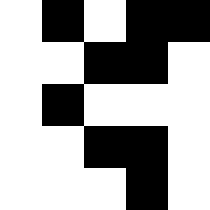[["white", "black", "white", "black", "black"], ["white", "white", "black", "black", "white"], ["white", "black", "white", "white", "white"], ["white", "white", "black", "black", "white"], ["white", "white", "white", "black", "white"]]